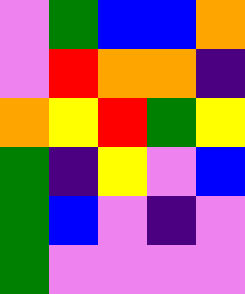[["violet", "green", "blue", "blue", "orange"], ["violet", "red", "orange", "orange", "indigo"], ["orange", "yellow", "red", "green", "yellow"], ["green", "indigo", "yellow", "violet", "blue"], ["green", "blue", "violet", "indigo", "violet"], ["green", "violet", "violet", "violet", "violet"]]